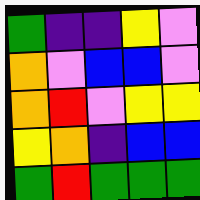[["green", "indigo", "indigo", "yellow", "violet"], ["orange", "violet", "blue", "blue", "violet"], ["orange", "red", "violet", "yellow", "yellow"], ["yellow", "orange", "indigo", "blue", "blue"], ["green", "red", "green", "green", "green"]]